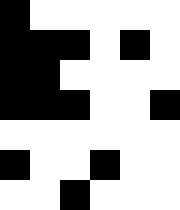[["black", "white", "white", "white", "white", "white"], ["black", "black", "black", "white", "black", "white"], ["black", "black", "white", "white", "white", "white"], ["black", "black", "black", "white", "white", "black"], ["white", "white", "white", "white", "white", "white"], ["black", "white", "white", "black", "white", "white"], ["white", "white", "black", "white", "white", "white"]]